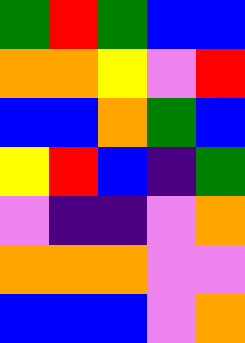[["green", "red", "green", "blue", "blue"], ["orange", "orange", "yellow", "violet", "red"], ["blue", "blue", "orange", "green", "blue"], ["yellow", "red", "blue", "indigo", "green"], ["violet", "indigo", "indigo", "violet", "orange"], ["orange", "orange", "orange", "violet", "violet"], ["blue", "blue", "blue", "violet", "orange"]]